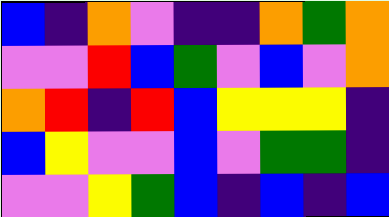[["blue", "indigo", "orange", "violet", "indigo", "indigo", "orange", "green", "orange"], ["violet", "violet", "red", "blue", "green", "violet", "blue", "violet", "orange"], ["orange", "red", "indigo", "red", "blue", "yellow", "yellow", "yellow", "indigo"], ["blue", "yellow", "violet", "violet", "blue", "violet", "green", "green", "indigo"], ["violet", "violet", "yellow", "green", "blue", "indigo", "blue", "indigo", "blue"]]